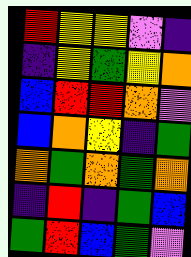[["red", "yellow", "yellow", "violet", "indigo"], ["indigo", "yellow", "green", "yellow", "orange"], ["blue", "red", "red", "orange", "violet"], ["blue", "orange", "yellow", "indigo", "green"], ["orange", "green", "orange", "green", "orange"], ["indigo", "red", "indigo", "green", "blue"], ["green", "red", "blue", "green", "violet"]]